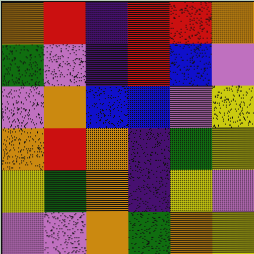[["orange", "red", "indigo", "red", "red", "orange"], ["green", "violet", "indigo", "red", "blue", "violet"], ["violet", "orange", "blue", "blue", "violet", "yellow"], ["orange", "red", "orange", "indigo", "green", "yellow"], ["yellow", "green", "orange", "indigo", "yellow", "violet"], ["violet", "violet", "orange", "green", "orange", "yellow"]]